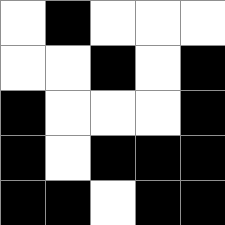[["white", "black", "white", "white", "white"], ["white", "white", "black", "white", "black"], ["black", "white", "white", "white", "black"], ["black", "white", "black", "black", "black"], ["black", "black", "white", "black", "black"]]